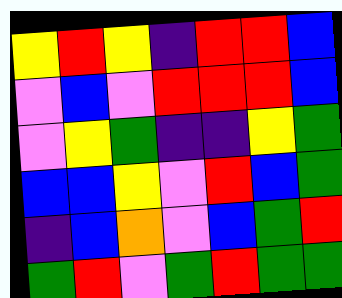[["yellow", "red", "yellow", "indigo", "red", "red", "blue"], ["violet", "blue", "violet", "red", "red", "red", "blue"], ["violet", "yellow", "green", "indigo", "indigo", "yellow", "green"], ["blue", "blue", "yellow", "violet", "red", "blue", "green"], ["indigo", "blue", "orange", "violet", "blue", "green", "red"], ["green", "red", "violet", "green", "red", "green", "green"]]